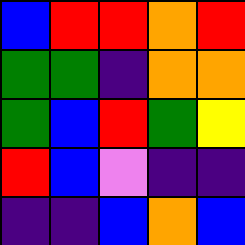[["blue", "red", "red", "orange", "red"], ["green", "green", "indigo", "orange", "orange"], ["green", "blue", "red", "green", "yellow"], ["red", "blue", "violet", "indigo", "indigo"], ["indigo", "indigo", "blue", "orange", "blue"]]